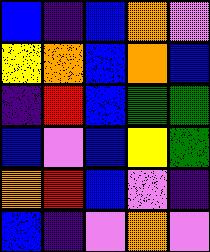[["blue", "indigo", "blue", "orange", "violet"], ["yellow", "orange", "blue", "orange", "blue"], ["indigo", "red", "blue", "green", "green"], ["blue", "violet", "blue", "yellow", "green"], ["orange", "red", "blue", "violet", "indigo"], ["blue", "indigo", "violet", "orange", "violet"]]